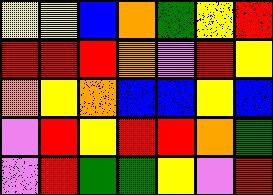[["yellow", "yellow", "blue", "orange", "green", "yellow", "red"], ["red", "red", "red", "orange", "violet", "red", "yellow"], ["orange", "yellow", "orange", "blue", "blue", "yellow", "blue"], ["violet", "red", "yellow", "red", "red", "orange", "green"], ["violet", "red", "green", "green", "yellow", "violet", "red"]]